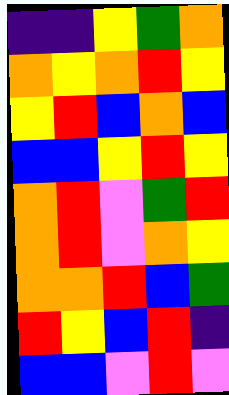[["indigo", "indigo", "yellow", "green", "orange"], ["orange", "yellow", "orange", "red", "yellow"], ["yellow", "red", "blue", "orange", "blue"], ["blue", "blue", "yellow", "red", "yellow"], ["orange", "red", "violet", "green", "red"], ["orange", "red", "violet", "orange", "yellow"], ["orange", "orange", "red", "blue", "green"], ["red", "yellow", "blue", "red", "indigo"], ["blue", "blue", "violet", "red", "violet"]]